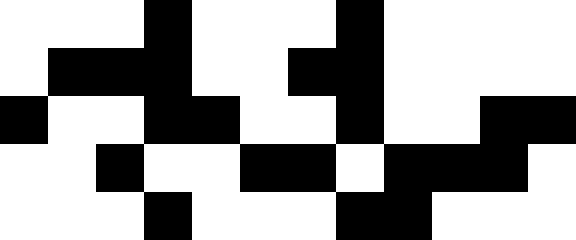[["white", "white", "white", "black", "white", "white", "white", "black", "white", "white", "white", "white"], ["white", "black", "black", "black", "white", "white", "black", "black", "white", "white", "white", "white"], ["black", "white", "white", "black", "black", "white", "white", "black", "white", "white", "black", "black"], ["white", "white", "black", "white", "white", "black", "black", "white", "black", "black", "black", "white"], ["white", "white", "white", "black", "white", "white", "white", "black", "black", "white", "white", "white"]]